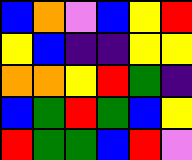[["blue", "orange", "violet", "blue", "yellow", "red"], ["yellow", "blue", "indigo", "indigo", "yellow", "yellow"], ["orange", "orange", "yellow", "red", "green", "indigo"], ["blue", "green", "red", "green", "blue", "yellow"], ["red", "green", "green", "blue", "red", "violet"]]